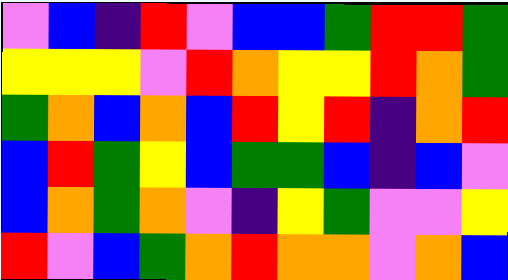[["violet", "blue", "indigo", "red", "violet", "blue", "blue", "green", "red", "red", "green"], ["yellow", "yellow", "yellow", "violet", "red", "orange", "yellow", "yellow", "red", "orange", "green"], ["green", "orange", "blue", "orange", "blue", "red", "yellow", "red", "indigo", "orange", "red"], ["blue", "red", "green", "yellow", "blue", "green", "green", "blue", "indigo", "blue", "violet"], ["blue", "orange", "green", "orange", "violet", "indigo", "yellow", "green", "violet", "violet", "yellow"], ["red", "violet", "blue", "green", "orange", "red", "orange", "orange", "violet", "orange", "blue"]]